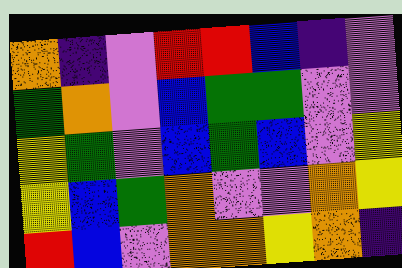[["orange", "indigo", "violet", "red", "red", "blue", "indigo", "violet"], ["green", "orange", "violet", "blue", "green", "green", "violet", "violet"], ["yellow", "green", "violet", "blue", "green", "blue", "violet", "yellow"], ["yellow", "blue", "green", "orange", "violet", "violet", "orange", "yellow"], ["red", "blue", "violet", "orange", "orange", "yellow", "orange", "indigo"]]